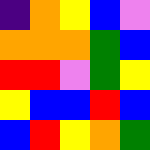[["indigo", "orange", "yellow", "blue", "violet"], ["orange", "orange", "orange", "green", "blue"], ["red", "red", "violet", "green", "yellow"], ["yellow", "blue", "blue", "red", "blue"], ["blue", "red", "yellow", "orange", "green"]]